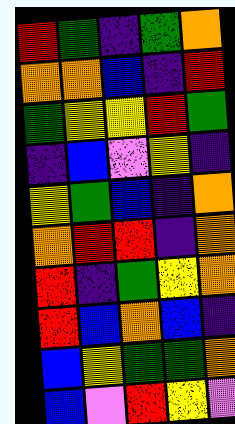[["red", "green", "indigo", "green", "orange"], ["orange", "orange", "blue", "indigo", "red"], ["green", "yellow", "yellow", "red", "green"], ["indigo", "blue", "violet", "yellow", "indigo"], ["yellow", "green", "blue", "indigo", "orange"], ["orange", "red", "red", "indigo", "orange"], ["red", "indigo", "green", "yellow", "orange"], ["red", "blue", "orange", "blue", "indigo"], ["blue", "yellow", "green", "green", "orange"], ["blue", "violet", "red", "yellow", "violet"]]